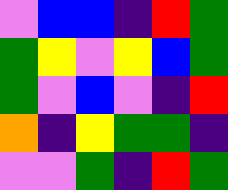[["violet", "blue", "blue", "indigo", "red", "green"], ["green", "yellow", "violet", "yellow", "blue", "green"], ["green", "violet", "blue", "violet", "indigo", "red"], ["orange", "indigo", "yellow", "green", "green", "indigo"], ["violet", "violet", "green", "indigo", "red", "green"]]